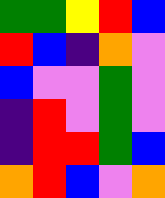[["green", "green", "yellow", "red", "blue"], ["red", "blue", "indigo", "orange", "violet"], ["blue", "violet", "violet", "green", "violet"], ["indigo", "red", "violet", "green", "violet"], ["indigo", "red", "red", "green", "blue"], ["orange", "red", "blue", "violet", "orange"]]